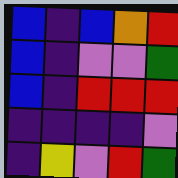[["blue", "indigo", "blue", "orange", "red"], ["blue", "indigo", "violet", "violet", "green"], ["blue", "indigo", "red", "red", "red"], ["indigo", "indigo", "indigo", "indigo", "violet"], ["indigo", "yellow", "violet", "red", "green"]]